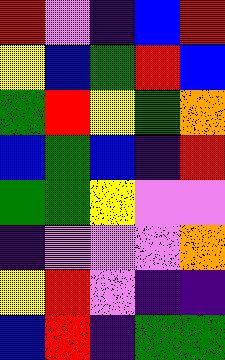[["red", "violet", "indigo", "blue", "red"], ["yellow", "blue", "green", "red", "blue"], ["green", "red", "yellow", "green", "orange"], ["blue", "green", "blue", "indigo", "red"], ["green", "green", "yellow", "violet", "violet"], ["indigo", "violet", "violet", "violet", "orange"], ["yellow", "red", "violet", "indigo", "indigo"], ["blue", "red", "indigo", "green", "green"]]